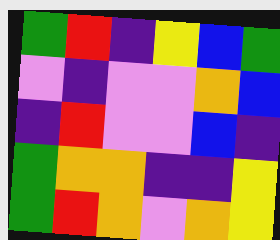[["green", "red", "indigo", "yellow", "blue", "green"], ["violet", "indigo", "violet", "violet", "orange", "blue"], ["indigo", "red", "violet", "violet", "blue", "indigo"], ["green", "orange", "orange", "indigo", "indigo", "yellow"], ["green", "red", "orange", "violet", "orange", "yellow"]]